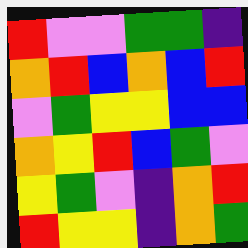[["red", "violet", "violet", "green", "green", "indigo"], ["orange", "red", "blue", "orange", "blue", "red"], ["violet", "green", "yellow", "yellow", "blue", "blue"], ["orange", "yellow", "red", "blue", "green", "violet"], ["yellow", "green", "violet", "indigo", "orange", "red"], ["red", "yellow", "yellow", "indigo", "orange", "green"]]